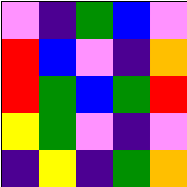[["violet", "indigo", "green", "blue", "violet"], ["red", "blue", "violet", "indigo", "orange"], ["red", "green", "blue", "green", "red"], ["yellow", "green", "violet", "indigo", "violet"], ["indigo", "yellow", "indigo", "green", "orange"]]